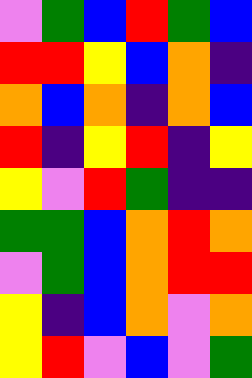[["violet", "green", "blue", "red", "green", "blue"], ["red", "red", "yellow", "blue", "orange", "indigo"], ["orange", "blue", "orange", "indigo", "orange", "blue"], ["red", "indigo", "yellow", "red", "indigo", "yellow"], ["yellow", "violet", "red", "green", "indigo", "indigo"], ["green", "green", "blue", "orange", "red", "orange"], ["violet", "green", "blue", "orange", "red", "red"], ["yellow", "indigo", "blue", "orange", "violet", "orange"], ["yellow", "red", "violet", "blue", "violet", "green"]]